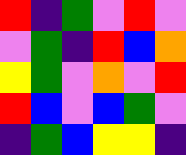[["red", "indigo", "green", "violet", "red", "violet"], ["violet", "green", "indigo", "red", "blue", "orange"], ["yellow", "green", "violet", "orange", "violet", "red"], ["red", "blue", "violet", "blue", "green", "violet"], ["indigo", "green", "blue", "yellow", "yellow", "indigo"]]